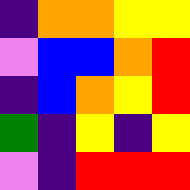[["indigo", "orange", "orange", "yellow", "yellow"], ["violet", "blue", "blue", "orange", "red"], ["indigo", "blue", "orange", "yellow", "red"], ["green", "indigo", "yellow", "indigo", "yellow"], ["violet", "indigo", "red", "red", "red"]]